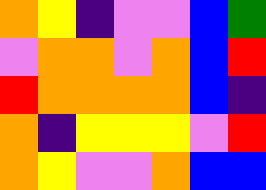[["orange", "yellow", "indigo", "violet", "violet", "blue", "green"], ["violet", "orange", "orange", "violet", "orange", "blue", "red"], ["red", "orange", "orange", "orange", "orange", "blue", "indigo"], ["orange", "indigo", "yellow", "yellow", "yellow", "violet", "red"], ["orange", "yellow", "violet", "violet", "orange", "blue", "blue"]]